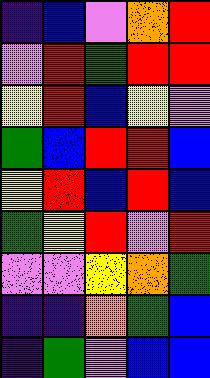[["indigo", "blue", "violet", "orange", "red"], ["violet", "red", "green", "red", "red"], ["yellow", "red", "blue", "yellow", "violet"], ["green", "blue", "red", "red", "blue"], ["yellow", "red", "blue", "red", "blue"], ["green", "yellow", "red", "violet", "red"], ["violet", "violet", "yellow", "orange", "green"], ["indigo", "indigo", "orange", "green", "blue"], ["indigo", "green", "violet", "blue", "blue"]]